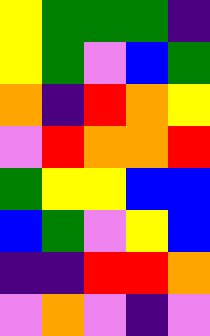[["yellow", "green", "green", "green", "indigo"], ["yellow", "green", "violet", "blue", "green"], ["orange", "indigo", "red", "orange", "yellow"], ["violet", "red", "orange", "orange", "red"], ["green", "yellow", "yellow", "blue", "blue"], ["blue", "green", "violet", "yellow", "blue"], ["indigo", "indigo", "red", "red", "orange"], ["violet", "orange", "violet", "indigo", "violet"]]